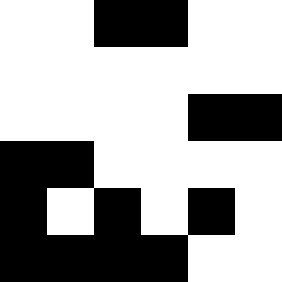[["white", "white", "black", "black", "white", "white"], ["white", "white", "white", "white", "white", "white"], ["white", "white", "white", "white", "black", "black"], ["black", "black", "white", "white", "white", "white"], ["black", "white", "black", "white", "black", "white"], ["black", "black", "black", "black", "white", "white"]]